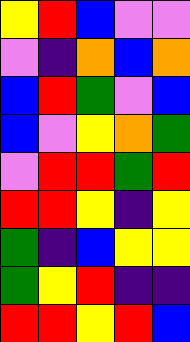[["yellow", "red", "blue", "violet", "violet"], ["violet", "indigo", "orange", "blue", "orange"], ["blue", "red", "green", "violet", "blue"], ["blue", "violet", "yellow", "orange", "green"], ["violet", "red", "red", "green", "red"], ["red", "red", "yellow", "indigo", "yellow"], ["green", "indigo", "blue", "yellow", "yellow"], ["green", "yellow", "red", "indigo", "indigo"], ["red", "red", "yellow", "red", "blue"]]